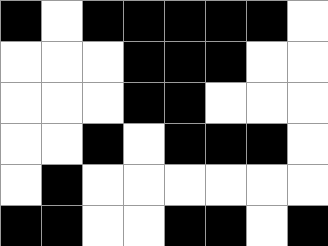[["black", "white", "black", "black", "black", "black", "black", "white"], ["white", "white", "white", "black", "black", "black", "white", "white"], ["white", "white", "white", "black", "black", "white", "white", "white"], ["white", "white", "black", "white", "black", "black", "black", "white"], ["white", "black", "white", "white", "white", "white", "white", "white"], ["black", "black", "white", "white", "black", "black", "white", "black"]]